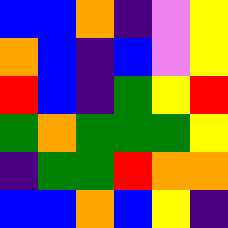[["blue", "blue", "orange", "indigo", "violet", "yellow"], ["orange", "blue", "indigo", "blue", "violet", "yellow"], ["red", "blue", "indigo", "green", "yellow", "red"], ["green", "orange", "green", "green", "green", "yellow"], ["indigo", "green", "green", "red", "orange", "orange"], ["blue", "blue", "orange", "blue", "yellow", "indigo"]]